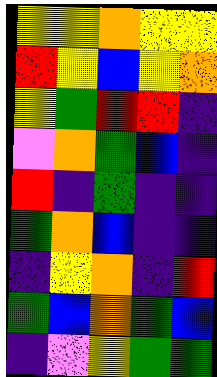[["yellow", "yellow", "orange", "yellow", "yellow"], ["red", "yellow", "blue", "yellow", "orange"], ["yellow", "green", "red", "red", "indigo"], ["violet", "orange", "green", "blue", "indigo"], ["red", "indigo", "green", "indigo", "indigo"], ["green", "orange", "blue", "indigo", "indigo"], ["indigo", "yellow", "orange", "indigo", "red"], ["green", "blue", "orange", "green", "blue"], ["indigo", "violet", "yellow", "green", "green"]]